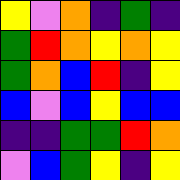[["yellow", "violet", "orange", "indigo", "green", "indigo"], ["green", "red", "orange", "yellow", "orange", "yellow"], ["green", "orange", "blue", "red", "indigo", "yellow"], ["blue", "violet", "blue", "yellow", "blue", "blue"], ["indigo", "indigo", "green", "green", "red", "orange"], ["violet", "blue", "green", "yellow", "indigo", "yellow"]]